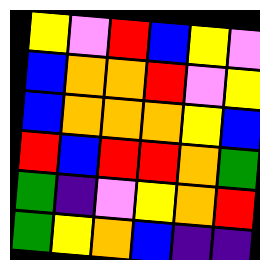[["yellow", "violet", "red", "blue", "yellow", "violet"], ["blue", "orange", "orange", "red", "violet", "yellow"], ["blue", "orange", "orange", "orange", "yellow", "blue"], ["red", "blue", "red", "red", "orange", "green"], ["green", "indigo", "violet", "yellow", "orange", "red"], ["green", "yellow", "orange", "blue", "indigo", "indigo"]]